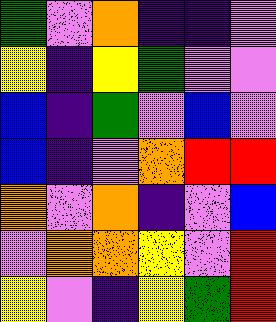[["green", "violet", "orange", "indigo", "indigo", "violet"], ["yellow", "indigo", "yellow", "green", "violet", "violet"], ["blue", "indigo", "green", "violet", "blue", "violet"], ["blue", "indigo", "violet", "orange", "red", "red"], ["orange", "violet", "orange", "indigo", "violet", "blue"], ["violet", "orange", "orange", "yellow", "violet", "red"], ["yellow", "violet", "indigo", "yellow", "green", "red"]]